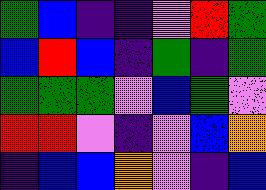[["green", "blue", "indigo", "indigo", "violet", "red", "green"], ["blue", "red", "blue", "indigo", "green", "indigo", "green"], ["green", "green", "green", "violet", "blue", "green", "violet"], ["red", "red", "violet", "indigo", "violet", "blue", "orange"], ["indigo", "blue", "blue", "orange", "violet", "indigo", "blue"]]